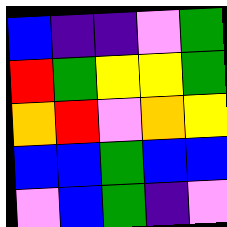[["blue", "indigo", "indigo", "violet", "green"], ["red", "green", "yellow", "yellow", "green"], ["orange", "red", "violet", "orange", "yellow"], ["blue", "blue", "green", "blue", "blue"], ["violet", "blue", "green", "indigo", "violet"]]